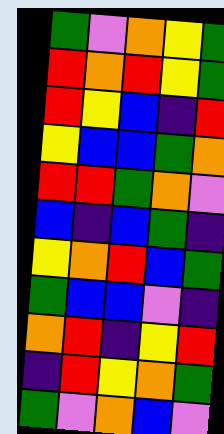[["green", "violet", "orange", "yellow", "green"], ["red", "orange", "red", "yellow", "green"], ["red", "yellow", "blue", "indigo", "red"], ["yellow", "blue", "blue", "green", "orange"], ["red", "red", "green", "orange", "violet"], ["blue", "indigo", "blue", "green", "indigo"], ["yellow", "orange", "red", "blue", "green"], ["green", "blue", "blue", "violet", "indigo"], ["orange", "red", "indigo", "yellow", "red"], ["indigo", "red", "yellow", "orange", "green"], ["green", "violet", "orange", "blue", "violet"]]